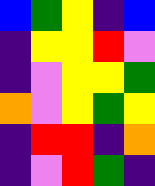[["blue", "green", "yellow", "indigo", "blue"], ["indigo", "yellow", "yellow", "red", "violet"], ["indigo", "violet", "yellow", "yellow", "green"], ["orange", "violet", "yellow", "green", "yellow"], ["indigo", "red", "red", "indigo", "orange"], ["indigo", "violet", "red", "green", "indigo"]]